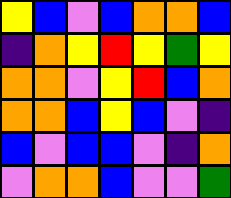[["yellow", "blue", "violet", "blue", "orange", "orange", "blue"], ["indigo", "orange", "yellow", "red", "yellow", "green", "yellow"], ["orange", "orange", "violet", "yellow", "red", "blue", "orange"], ["orange", "orange", "blue", "yellow", "blue", "violet", "indigo"], ["blue", "violet", "blue", "blue", "violet", "indigo", "orange"], ["violet", "orange", "orange", "blue", "violet", "violet", "green"]]